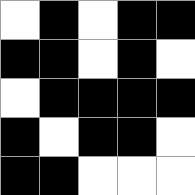[["white", "black", "white", "black", "black"], ["black", "black", "white", "black", "white"], ["white", "black", "black", "black", "black"], ["black", "white", "black", "black", "white"], ["black", "black", "white", "white", "white"]]